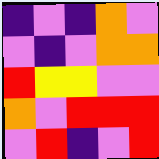[["indigo", "violet", "indigo", "orange", "violet"], ["violet", "indigo", "violet", "orange", "orange"], ["red", "yellow", "yellow", "violet", "violet"], ["orange", "violet", "red", "red", "red"], ["violet", "red", "indigo", "violet", "red"]]